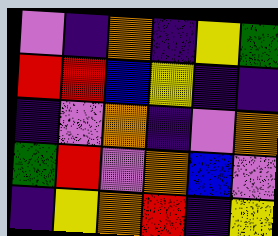[["violet", "indigo", "orange", "indigo", "yellow", "green"], ["red", "red", "blue", "yellow", "indigo", "indigo"], ["indigo", "violet", "orange", "indigo", "violet", "orange"], ["green", "red", "violet", "orange", "blue", "violet"], ["indigo", "yellow", "orange", "red", "indigo", "yellow"]]